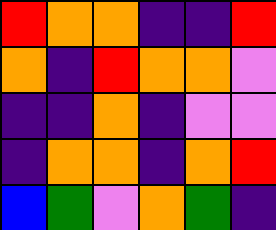[["red", "orange", "orange", "indigo", "indigo", "red"], ["orange", "indigo", "red", "orange", "orange", "violet"], ["indigo", "indigo", "orange", "indigo", "violet", "violet"], ["indigo", "orange", "orange", "indigo", "orange", "red"], ["blue", "green", "violet", "orange", "green", "indigo"]]